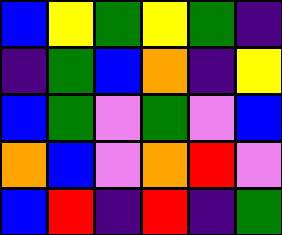[["blue", "yellow", "green", "yellow", "green", "indigo"], ["indigo", "green", "blue", "orange", "indigo", "yellow"], ["blue", "green", "violet", "green", "violet", "blue"], ["orange", "blue", "violet", "orange", "red", "violet"], ["blue", "red", "indigo", "red", "indigo", "green"]]